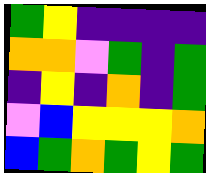[["green", "yellow", "indigo", "indigo", "indigo", "indigo"], ["orange", "orange", "violet", "green", "indigo", "green"], ["indigo", "yellow", "indigo", "orange", "indigo", "green"], ["violet", "blue", "yellow", "yellow", "yellow", "orange"], ["blue", "green", "orange", "green", "yellow", "green"]]